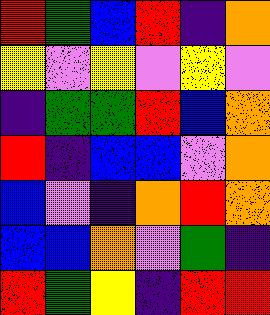[["red", "green", "blue", "red", "indigo", "orange"], ["yellow", "violet", "yellow", "violet", "yellow", "violet"], ["indigo", "green", "green", "red", "blue", "orange"], ["red", "indigo", "blue", "blue", "violet", "orange"], ["blue", "violet", "indigo", "orange", "red", "orange"], ["blue", "blue", "orange", "violet", "green", "indigo"], ["red", "green", "yellow", "indigo", "red", "red"]]